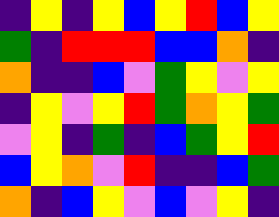[["indigo", "yellow", "indigo", "yellow", "blue", "yellow", "red", "blue", "yellow"], ["green", "indigo", "red", "red", "red", "blue", "blue", "orange", "indigo"], ["orange", "indigo", "indigo", "blue", "violet", "green", "yellow", "violet", "yellow"], ["indigo", "yellow", "violet", "yellow", "red", "green", "orange", "yellow", "green"], ["violet", "yellow", "indigo", "green", "indigo", "blue", "green", "yellow", "red"], ["blue", "yellow", "orange", "violet", "red", "indigo", "indigo", "blue", "green"], ["orange", "indigo", "blue", "yellow", "violet", "blue", "violet", "yellow", "indigo"]]